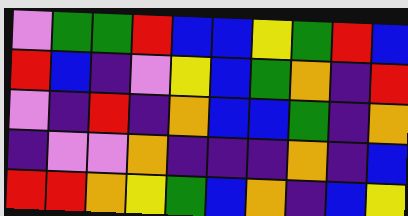[["violet", "green", "green", "red", "blue", "blue", "yellow", "green", "red", "blue"], ["red", "blue", "indigo", "violet", "yellow", "blue", "green", "orange", "indigo", "red"], ["violet", "indigo", "red", "indigo", "orange", "blue", "blue", "green", "indigo", "orange"], ["indigo", "violet", "violet", "orange", "indigo", "indigo", "indigo", "orange", "indigo", "blue"], ["red", "red", "orange", "yellow", "green", "blue", "orange", "indigo", "blue", "yellow"]]